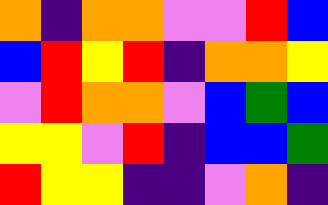[["orange", "indigo", "orange", "orange", "violet", "violet", "red", "blue"], ["blue", "red", "yellow", "red", "indigo", "orange", "orange", "yellow"], ["violet", "red", "orange", "orange", "violet", "blue", "green", "blue"], ["yellow", "yellow", "violet", "red", "indigo", "blue", "blue", "green"], ["red", "yellow", "yellow", "indigo", "indigo", "violet", "orange", "indigo"]]